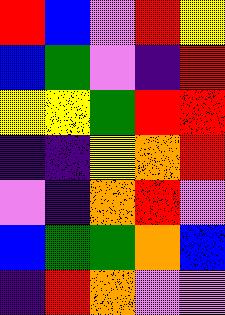[["red", "blue", "violet", "red", "yellow"], ["blue", "green", "violet", "indigo", "red"], ["yellow", "yellow", "green", "red", "red"], ["indigo", "indigo", "yellow", "orange", "red"], ["violet", "indigo", "orange", "red", "violet"], ["blue", "green", "green", "orange", "blue"], ["indigo", "red", "orange", "violet", "violet"]]